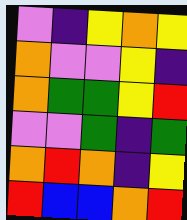[["violet", "indigo", "yellow", "orange", "yellow"], ["orange", "violet", "violet", "yellow", "indigo"], ["orange", "green", "green", "yellow", "red"], ["violet", "violet", "green", "indigo", "green"], ["orange", "red", "orange", "indigo", "yellow"], ["red", "blue", "blue", "orange", "red"]]